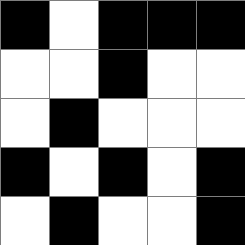[["black", "white", "black", "black", "black"], ["white", "white", "black", "white", "white"], ["white", "black", "white", "white", "white"], ["black", "white", "black", "white", "black"], ["white", "black", "white", "white", "black"]]